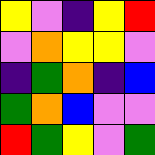[["yellow", "violet", "indigo", "yellow", "red"], ["violet", "orange", "yellow", "yellow", "violet"], ["indigo", "green", "orange", "indigo", "blue"], ["green", "orange", "blue", "violet", "violet"], ["red", "green", "yellow", "violet", "green"]]